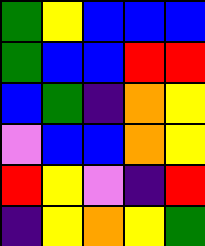[["green", "yellow", "blue", "blue", "blue"], ["green", "blue", "blue", "red", "red"], ["blue", "green", "indigo", "orange", "yellow"], ["violet", "blue", "blue", "orange", "yellow"], ["red", "yellow", "violet", "indigo", "red"], ["indigo", "yellow", "orange", "yellow", "green"]]